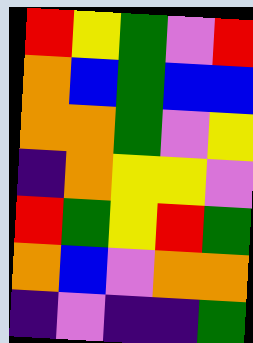[["red", "yellow", "green", "violet", "red"], ["orange", "blue", "green", "blue", "blue"], ["orange", "orange", "green", "violet", "yellow"], ["indigo", "orange", "yellow", "yellow", "violet"], ["red", "green", "yellow", "red", "green"], ["orange", "blue", "violet", "orange", "orange"], ["indigo", "violet", "indigo", "indigo", "green"]]